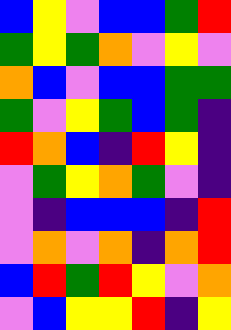[["blue", "yellow", "violet", "blue", "blue", "green", "red"], ["green", "yellow", "green", "orange", "violet", "yellow", "violet"], ["orange", "blue", "violet", "blue", "blue", "green", "green"], ["green", "violet", "yellow", "green", "blue", "green", "indigo"], ["red", "orange", "blue", "indigo", "red", "yellow", "indigo"], ["violet", "green", "yellow", "orange", "green", "violet", "indigo"], ["violet", "indigo", "blue", "blue", "blue", "indigo", "red"], ["violet", "orange", "violet", "orange", "indigo", "orange", "red"], ["blue", "red", "green", "red", "yellow", "violet", "orange"], ["violet", "blue", "yellow", "yellow", "red", "indigo", "yellow"]]